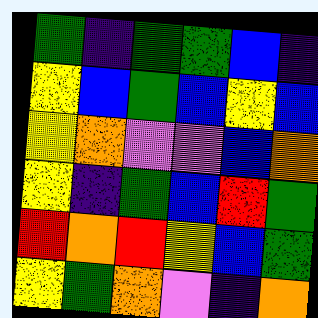[["green", "indigo", "green", "green", "blue", "indigo"], ["yellow", "blue", "green", "blue", "yellow", "blue"], ["yellow", "orange", "violet", "violet", "blue", "orange"], ["yellow", "indigo", "green", "blue", "red", "green"], ["red", "orange", "red", "yellow", "blue", "green"], ["yellow", "green", "orange", "violet", "indigo", "orange"]]